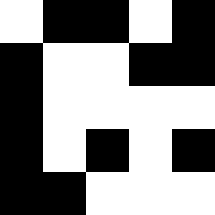[["white", "black", "black", "white", "black"], ["black", "white", "white", "black", "black"], ["black", "white", "white", "white", "white"], ["black", "white", "black", "white", "black"], ["black", "black", "white", "white", "white"]]